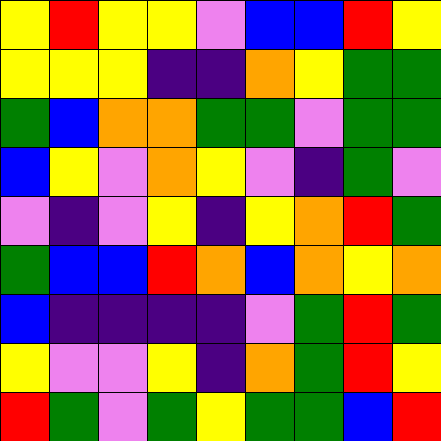[["yellow", "red", "yellow", "yellow", "violet", "blue", "blue", "red", "yellow"], ["yellow", "yellow", "yellow", "indigo", "indigo", "orange", "yellow", "green", "green"], ["green", "blue", "orange", "orange", "green", "green", "violet", "green", "green"], ["blue", "yellow", "violet", "orange", "yellow", "violet", "indigo", "green", "violet"], ["violet", "indigo", "violet", "yellow", "indigo", "yellow", "orange", "red", "green"], ["green", "blue", "blue", "red", "orange", "blue", "orange", "yellow", "orange"], ["blue", "indigo", "indigo", "indigo", "indigo", "violet", "green", "red", "green"], ["yellow", "violet", "violet", "yellow", "indigo", "orange", "green", "red", "yellow"], ["red", "green", "violet", "green", "yellow", "green", "green", "blue", "red"]]